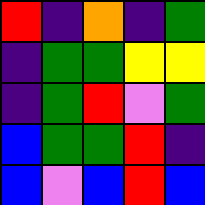[["red", "indigo", "orange", "indigo", "green"], ["indigo", "green", "green", "yellow", "yellow"], ["indigo", "green", "red", "violet", "green"], ["blue", "green", "green", "red", "indigo"], ["blue", "violet", "blue", "red", "blue"]]